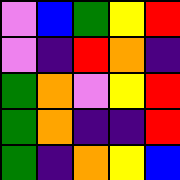[["violet", "blue", "green", "yellow", "red"], ["violet", "indigo", "red", "orange", "indigo"], ["green", "orange", "violet", "yellow", "red"], ["green", "orange", "indigo", "indigo", "red"], ["green", "indigo", "orange", "yellow", "blue"]]